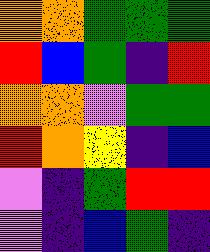[["orange", "orange", "green", "green", "green"], ["red", "blue", "green", "indigo", "red"], ["orange", "orange", "violet", "green", "green"], ["red", "orange", "yellow", "indigo", "blue"], ["violet", "indigo", "green", "red", "red"], ["violet", "indigo", "blue", "green", "indigo"]]